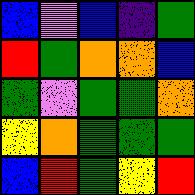[["blue", "violet", "blue", "indigo", "green"], ["red", "green", "orange", "orange", "blue"], ["green", "violet", "green", "green", "orange"], ["yellow", "orange", "green", "green", "green"], ["blue", "red", "green", "yellow", "red"]]